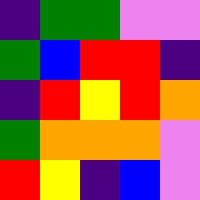[["indigo", "green", "green", "violet", "violet"], ["green", "blue", "red", "red", "indigo"], ["indigo", "red", "yellow", "red", "orange"], ["green", "orange", "orange", "orange", "violet"], ["red", "yellow", "indigo", "blue", "violet"]]